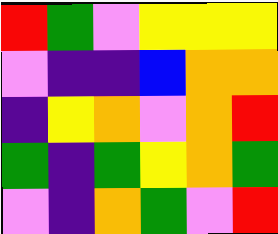[["red", "green", "violet", "yellow", "yellow", "yellow"], ["violet", "indigo", "indigo", "blue", "orange", "orange"], ["indigo", "yellow", "orange", "violet", "orange", "red"], ["green", "indigo", "green", "yellow", "orange", "green"], ["violet", "indigo", "orange", "green", "violet", "red"]]